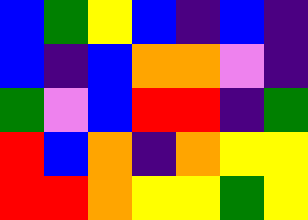[["blue", "green", "yellow", "blue", "indigo", "blue", "indigo"], ["blue", "indigo", "blue", "orange", "orange", "violet", "indigo"], ["green", "violet", "blue", "red", "red", "indigo", "green"], ["red", "blue", "orange", "indigo", "orange", "yellow", "yellow"], ["red", "red", "orange", "yellow", "yellow", "green", "yellow"]]